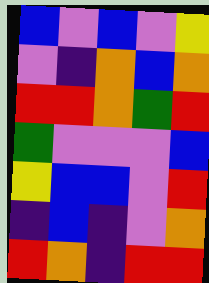[["blue", "violet", "blue", "violet", "yellow"], ["violet", "indigo", "orange", "blue", "orange"], ["red", "red", "orange", "green", "red"], ["green", "violet", "violet", "violet", "blue"], ["yellow", "blue", "blue", "violet", "red"], ["indigo", "blue", "indigo", "violet", "orange"], ["red", "orange", "indigo", "red", "red"]]